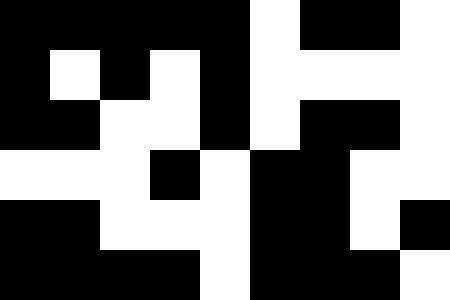[["black", "black", "black", "black", "black", "white", "black", "black", "white"], ["black", "white", "black", "white", "black", "white", "white", "white", "white"], ["black", "black", "white", "white", "black", "white", "black", "black", "white"], ["white", "white", "white", "black", "white", "black", "black", "white", "white"], ["black", "black", "white", "white", "white", "black", "black", "white", "black"], ["black", "black", "black", "black", "white", "black", "black", "black", "white"]]